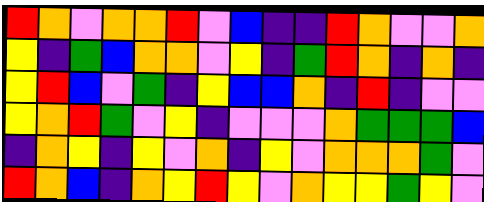[["red", "orange", "violet", "orange", "orange", "red", "violet", "blue", "indigo", "indigo", "red", "orange", "violet", "violet", "orange"], ["yellow", "indigo", "green", "blue", "orange", "orange", "violet", "yellow", "indigo", "green", "red", "orange", "indigo", "orange", "indigo"], ["yellow", "red", "blue", "violet", "green", "indigo", "yellow", "blue", "blue", "orange", "indigo", "red", "indigo", "violet", "violet"], ["yellow", "orange", "red", "green", "violet", "yellow", "indigo", "violet", "violet", "violet", "orange", "green", "green", "green", "blue"], ["indigo", "orange", "yellow", "indigo", "yellow", "violet", "orange", "indigo", "yellow", "violet", "orange", "orange", "orange", "green", "violet"], ["red", "orange", "blue", "indigo", "orange", "yellow", "red", "yellow", "violet", "orange", "yellow", "yellow", "green", "yellow", "violet"]]